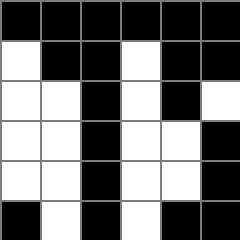[["black", "black", "black", "black", "black", "black"], ["white", "black", "black", "white", "black", "black"], ["white", "white", "black", "white", "black", "white"], ["white", "white", "black", "white", "white", "black"], ["white", "white", "black", "white", "white", "black"], ["black", "white", "black", "white", "black", "black"]]